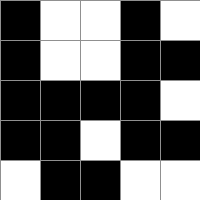[["black", "white", "white", "black", "white"], ["black", "white", "white", "black", "black"], ["black", "black", "black", "black", "white"], ["black", "black", "white", "black", "black"], ["white", "black", "black", "white", "white"]]